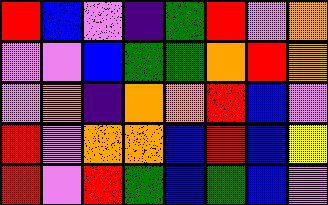[["red", "blue", "violet", "indigo", "green", "red", "violet", "orange"], ["violet", "violet", "blue", "green", "green", "orange", "red", "orange"], ["violet", "orange", "indigo", "orange", "orange", "red", "blue", "violet"], ["red", "violet", "orange", "orange", "blue", "red", "blue", "yellow"], ["red", "violet", "red", "green", "blue", "green", "blue", "violet"]]